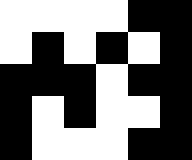[["white", "white", "white", "white", "black", "black"], ["white", "black", "white", "black", "white", "black"], ["black", "black", "black", "white", "black", "black"], ["black", "white", "black", "white", "white", "black"], ["black", "white", "white", "white", "black", "black"]]